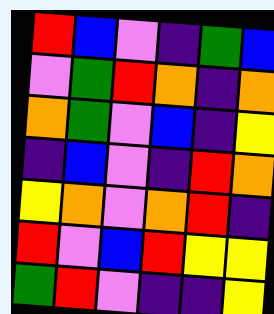[["red", "blue", "violet", "indigo", "green", "blue"], ["violet", "green", "red", "orange", "indigo", "orange"], ["orange", "green", "violet", "blue", "indigo", "yellow"], ["indigo", "blue", "violet", "indigo", "red", "orange"], ["yellow", "orange", "violet", "orange", "red", "indigo"], ["red", "violet", "blue", "red", "yellow", "yellow"], ["green", "red", "violet", "indigo", "indigo", "yellow"]]